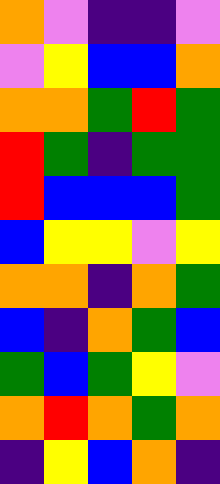[["orange", "violet", "indigo", "indigo", "violet"], ["violet", "yellow", "blue", "blue", "orange"], ["orange", "orange", "green", "red", "green"], ["red", "green", "indigo", "green", "green"], ["red", "blue", "blue", "blue", "green"], ["blue", "yellow", "yellow", "violet", "yellow"], ["orange", "orange", "indigo", "orange", "green"], ["blue", "indigo", "orange", "green", "blue"], ["green", "blue", "green", "yellow", "violet"], ["orange", "red", "orange", "green", "orange"], ["indigo", "yellow", "blue", "orange", "indigo"]]